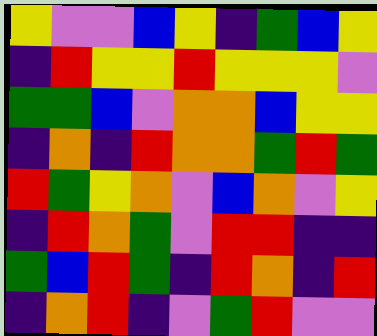[["yellow", "violet", "violet", "blue", "yellow", "indigo", "green", "blue", "yellow"], ["indigo", "red", "yellow", "yellow", "red", "yellow", "yellow", "yellow", "violet"], ["green", "green", "blue", "violet", "orange", "orange", "blue", "yellow", "yellow"], ["indigo", "orange", "indigo", "red", "orange", "orange", "green", "red", "green"], ["red", "green", "yellow", "orange", "violet", "blue", "orange", "violet", "yellow"], ["indigo", "red", "orange", "green", "violet", "red", "red", "indigo", "indigo"], ["green", "blue", "red", "green", "indigo", "red", "orange", "indigo", "red"], ["indigo", "orange", "red", "indigo", "violet", "green", "red", "violet", "violet"]]